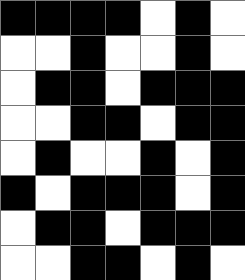[["black", "black", "black", "black", "white", "black", "white"], ["white", "white", "black", "white", "white", "black", "white"], ["white", "black", "black", "white", "black", "black", "black"], ["white", "white", "black", "black", "white", "black", "black"], ["white", "black", "white", "white", "black", "white", "black"], ["black", "white", "black", "black", "black", "white", "black"], ["white", "black", "black", "white", "black", "black", "black"], ["white", "white", "black", "black", "white", "black", "white"]]